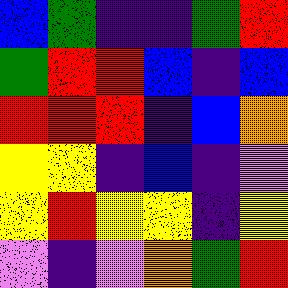[["blue", "green", "indigo", "indigo", "green", "red"], ["green", "red", "red", "blue", "indigo", "blue"], ["red", "red", "red", "indigo", "blue", "orange"], ["yellow", "yellow", "indigo", "blue", "indigo", "violet"], ["yellow", "red", "yellow", "yellow", "indigo", "yellow"], ["violet", "indigo", "violet", "orange", "green", "red"]]